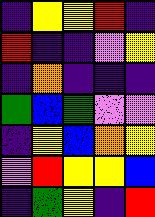[["indigo", "yellow", "yellow", "red", "indigo"], ["red", "indigo", "indigo", "violet", "yellow"], ["indigo", "orange", "indigo", "indigo", "indigo"], ["green", "blue", "green", "violet", "violet"], ["indigo", "yellow", "blue", "orange", "yellow"], ["violet", "red", "yellow", "yellow", "blue"], ["indigo", "green", "yellow", "indigo", "red"]]